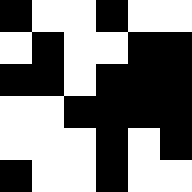[["black", "white", "white", "black", "white", "white"], ["white", "black", "white", "white", "black", "black"], ["black", "black", "white", "black", "black", "black"], ["white", "white", "black", "black", "black", "black"], ["white", "white", "white", "black", "white", "black"], ["black", "white", "white", "black", "white", "white"]]